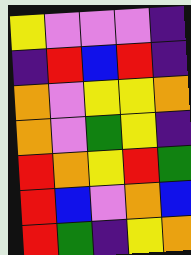[["yellow", "violet", "violet", "violet", "indigo"], ["indigo", "red", "blue", "red", "indigo"], ["orange", "violet", "yellow", "yellow", "orange"], ["orange", "violet", "green", "yellow", "indigo"], ["red", "orange", "yellow", "red", "green"], ["red", "blue", "violet", "orange", "blue"], ["red", "green", "indigo", "yellow", "orange"]]